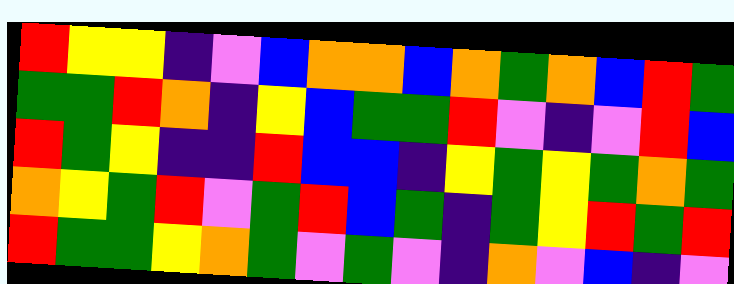[["red", "yellow", "yellow", "indigo", "violet", "blue", "orange", "orange", "blue", "orange", "green", "orange", "blue", "red", "green"], ["green", "green", "red", "orange", "indigo", "yellow", "blue", "green", "green", "red", "violet", "indigo", "violet", "red", "blue"], ["red", "green", "yellow", "indigo", "indigo", "red", "blue", "blue", "indigo", "yellow", "green", "yellow", "green", "orange", "green"], ["orange", "yellow", "green", "red", "violet", "green", "red", "blue", "green", "indigo", "green", "yellow", "red", "green", "red"], ["red", "green", "green", "yellow", "orange", "green", "violet", "green", "violet", "indigo", "orange", "violet", "blue", "indigo", "violet"]]